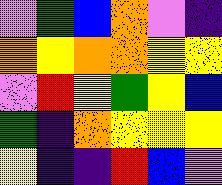[["violet", "green", "blue", "orange", "violet", "indigo"], ["orange", "yellow", "orange", "orange", "yellow", "yellow"], ["violet", "red", "yellow", "green", "yellow", "blue"], ["green", "indigo", "orange", "yellow", "yellow", "yellow"], ["yellow", "indigo", "indigo", "red", "blue", "violet"]]